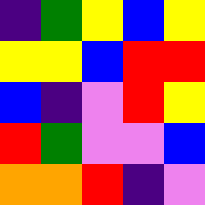[["indigo", "green", "yellow", "blue", "yellow"], ["yellow", "yellow", "blue", "red", "red"], ["blue", "indigo", "violet", "red", "yellow"], ["red", "green", "violet", "violet", "blue"], ["orange", "orange", "red", "indigo", "violet"]]